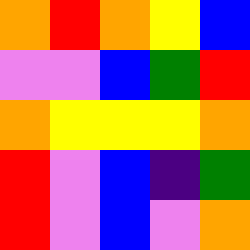[["orange", "red", "orange", "yellow", "blue"], ["violet", "violet", "blue", "green", "red"], ["orange", "yellow", "yellow", "yellow", "orange"], ["red", "violet", "blue", "indigo", "green"], ["red", "violet", "blue", "violet", "orange"]]